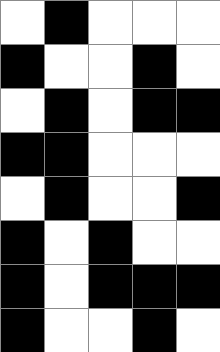[["white", "black", "white", "white", "white"], ["black", "white", "white", "black", "white"], ["white", "black", "white", "black", "black"], ["black", "black", "white", "white", "white"], ["white", "black", "white", "white", "black"], ["black", "white", "black", "white", "white"], ["black", "white", "black", "black", "black"], ["black", "white", "white", "black", "white"]]